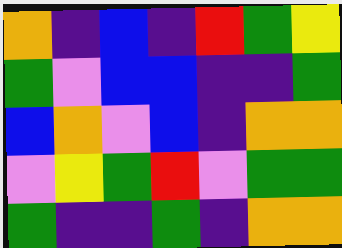[["orange", "indigo", "blue", "indigo", "red", "green", "yellow"], ["green", "violet", "blue", "blue", "indigo", "indigo", "green"], ["blue", "orange", "violet", "blue", "indigo", "orange", "orange"], ["violet", "yellow", "green", "red", "violet", "green", "green"], ["green", "indigo", "indigo", "green", "indigo", "orange", "orange"]]